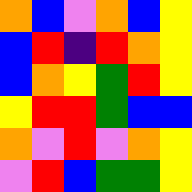[["orange", "blue", "violet", "orange", "blue", "yellow"], ["blue", "red", "indigo", "red", "orange", "yellow"], ["blue", "orange", "yellow", "green", "red", "yellow"], ["yellow", "red", "red", "green", "blue", "blue"], ["orange", "violet", "red", "violet", "orange", "yellow"], ["violet", "red", "blue", "green", "green", "yellow"]]